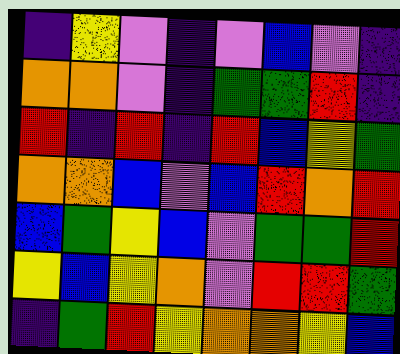[["indigo", "yellow", "violet", "indigo", "violet", "blue", "violet", "indigo"], ["orange", "orange", "violet", "indigo", "green", "green", "red", "indigo"], ["red", "indigo", "red", "indigo", "red", "blue", "yellow", "green"], ["orange", "orange", "blue", "violet", "blue", "red", "orange", "red"], ["blue", "green", "yellow", "blue", "violet", "green", "green", "red"], ["yellow", "blue", "yellow", "orange", "violet", "red", "red", "green"], ["indigo", "green", "red", "yellow", "orange", "orange", "yellow", "blue"]]